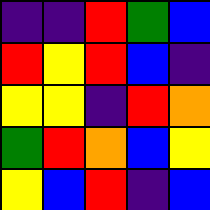[["indigo", "indigo", "red", "green", "blue"], ["red", "yellow", "red", "blue", "indigo"], ["yellow", "yellow", "indigo", "red", "orange"], ["green", "red", "orange", "blue", "yellow"], ["yellow", "blue", "red", "indigo", "blue"]]